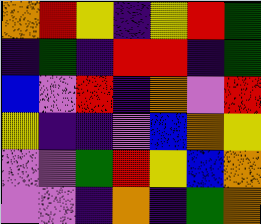[["orange", "red", "yellow", "indigo", "yellow", "red", "green"], ["indigo", "green", "indigo", "red", "red", "indigo", "green"], ["blue", "violet", "red", "indigo", "orange", "violet", "red"], ["yellow", "indigo", "indigo", "violet", "blue", "orange", "yellow"], ["violet", "violet", "green", "red", "yellow", "blue", "orange"], ["violet", "violet", "indigo", "orange", "indigo", "green", "orange"]]